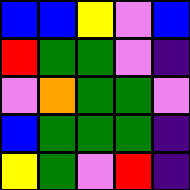[["blue", "blue", "yellow", "violet", "blue"], ["red", "green", "green", "violet", "indigo"], ["violet", "orange", "green", "green", "violet"], ["blue", "green", "green", "green", "indigo"], ["yellow", "green", "violet", "red", "indigo"]]